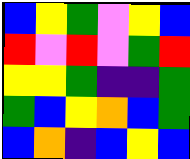[["blue", "yellow", "green", "violet", "yellow", "blue"], ["red", "violet", "red", "violet", "green", "red"], ["yellow", "yellow", "green", "indigo", "indigo", "green"], ["green", "blue", "yellow", "orange", "blue", "green"], ["blue", "orange", "indigo", "blue", "yellow", "blue"]]